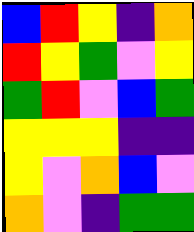[["blue", "red", "yellow", "indigo", "orange"], ["red", "yellow", "green", "violet", "yellow"], ["green", "red", "violet", "blue", "green"], ["yellow", "yellow", "yellow", "indigo", "indigo"], ["yellow", "violet", "orange", "blue", "violet"], ["orange", "violet", "indigo", "green", "green"]]